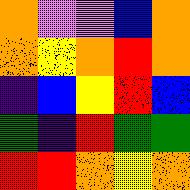[["orange", "violet", "violet", "blue", "orange"], ["orange", "yellow", "orange", "red", "orange"], ["indigo", "blue", "yellow", "red", "blue"], ["green", "indigo", "red", "green", "green"], ["red", "red", "orange", "yellow", "orange"]]